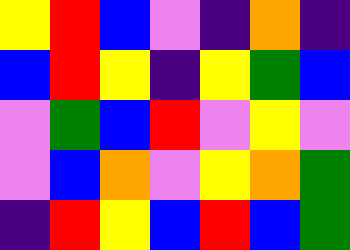[["yellow", "red", "blue", "violet", "indigo", "orange", "indigo"], ["blue", "red", "yellow", "indigo", "yellow", "green", "blue"], ["violet", "green", "blue", "red", "violet", "yellow", "violet"], ["violet", "blue", "orange", "violet", "yellow", "orange", "green"], ["indigo", "red", "yellow", "blue", "red", "blue", "green"]]